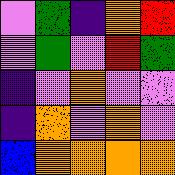[["violet", "green", "indigo", "orange", "red"], ["violet", "green", "violet", "red", "green"], ["indigo", "violet", "orange", "violet", "violet"], ["indigo", "orange", "violet", "orange", "violet"], ["blue", "orange", "orange", "orange", "orange"]]